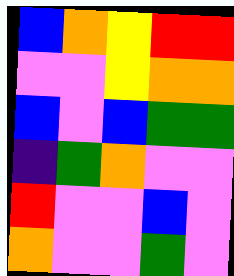[["blue", "orange", "yellow", "red", "red"], ["violet", "violet", "yellow", "orange", "orange"], ["blue", "violet", "blue", "green", "green"], ["indigo", "green", "orange", "violet", "violet"], ["red", "violet", "violet", "blue", "violet"], ["orange", "violet", "violet", "green", "violet"]]